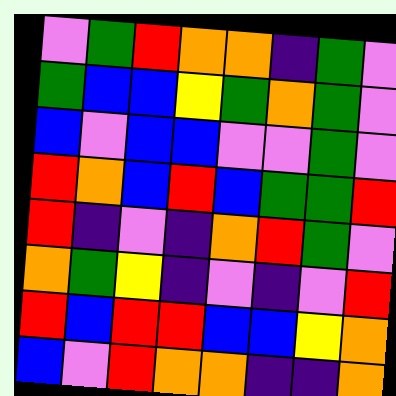[["violet", "green", "red", "orange", "orange", "indigo", "green", "violet"], ["green", "blue", "blue", "yellow", "green", "orange", "green", "violet"], ["blue", "violet", "blue", "blue", "violet", "violet", "green", "violet"], ["red", "orange", "blue", "red", "blue", "green", "green", "red"], ["red", "indigo", "violet", "indigo", "orange", "red", "green", "violet"], ["orange", "green", "yellow", "indigo", "violet", "indigo", "violet", "red"], ["red", "blue", "red", "red", "blue", "blue", "yellow", "orange"], ["blue", "violet", "red", "orange", "orange", "indigo", "indigo", "orange"]]